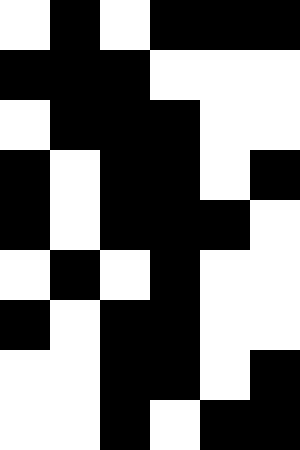[["white", "black", "white", "black", "black", "black"], ["black", "black", "black", "white", "white", "white"], ["white", "black", "black", "black", "white", "white"], ["black", "white", "black", "black", "white", "black"], ["black", "white", "black", "black", "black", "white"], ["white", "black", "white", "black", "white", "white"], ["black", "white", "black", "black", "white", "white"], ["white", "white", "black", "black", "white", "black"], ["white", "white", "black", "white", "black", "black"]]